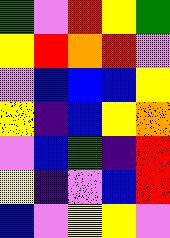[["green", "violet", "red", "yellow", "green"], ["yellow", "red", "orange", "red", "violet"], ["violet", "blue", "blue", "blue", "yellow"], ["yellow", "indigo", "blue", "yellow", "orange"], ["violet", "blue", "green", "indigo", "red"], ["yellow", "indigo", "violet", "blue", "red"], ["blue", "violet", "yellow", "yellow", "violet"]]